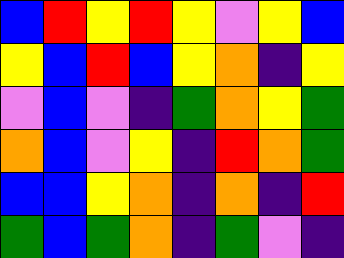[["blue", "red", "yellow", "red", "yellow", "violet", "yellow", "blue"], ["yellow", "blue", "red", "blue", "yellow", "orange", "indigo", "yellow"], ["violet", "blue", "violet", "indigo", "green", "orange", "yellow", "green"], ["orange", "blue", "violet", "yellow", "indigo", "red", "orange", "green"], ["blue", "blue", "yellow", "orange", "indigo", "orange", "indigo", "red"], ["green", "blue", "green", "orange", "indigo", "green", "violet", "indigo"]]